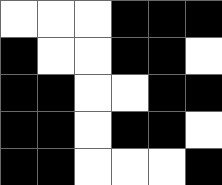[["white", "white", "white", "black", "black", "black"], ["black", "white", "white", "black", "black", "white"], ["black", "black", "white", "white", "black", "black"], ["black", "black", "white", "black", "black", "white"], ["black", "black", "white", "white", "white", "black"]]